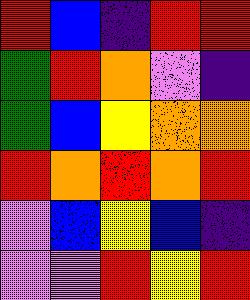[["red", "blue", "indigo", "red", "red"], ["green", "red", "orange", "violet", "indigo"], ["green", "blue", "yellow", "orange", "orange"], ["red", "orange", "red", "orange", "red"], ["violet", "blue", "yellow", "blue", "indigo"], ["violet", "violet", "red", "yellow", "red"]]